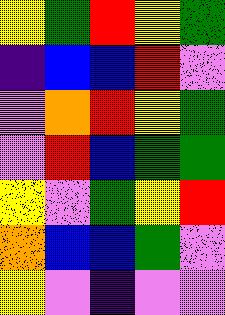[["yellow", "green", "red", "yellow", "green"], ["indigo", "blue", "blue", "red", "violet"], ["violet", "orange", "red", "yellow", "green"], ["violet", "red", "blue", "green", "green"], ["yellow", "violet", "green", "yellow", "red"], ["orange", "blue", "blue", "green", "violet"], ["yellow", "violet", "indigo", "violet", "violet"]]